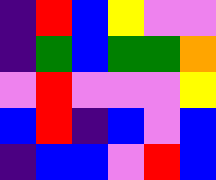[["indigo", "red", "blue", "yellow", "violet", "violet"], ["indigo", "green", "blue", "green", "green", "orange"], ["violet", "red", "violet", "violet", "violet", "yellow"], ["blue", "red", "indigo", "blue", "violet", "blue"], ["indigo", "blue", "blue", "violet", "red", "blue"]]